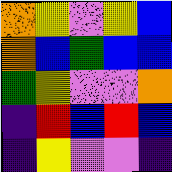[["orange", "yellow", "violet", "yellow", "blue"], ["orange", "blue", "green", "blue", "blue"], ["green", "yellow", "violet", "violet", "orange"], ["indigo", "red", "blue", "red", "blue"], ["indigo", "yellow", "violet", "violet", "indigo"]]